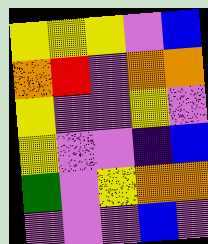[["yellow", "yellow", "yellow", "violet", "blue"], ["orange", "red", "violet", "orange", "orange"], ["yellow", "violet", "violet", "yellow", "violet"], ["yellow", "violet", "violet", "indigo", "blue"], ["green", "violet", "yellow", "orange", "orange"], ["violet", "violet", "violet", "blue", "violet"]]